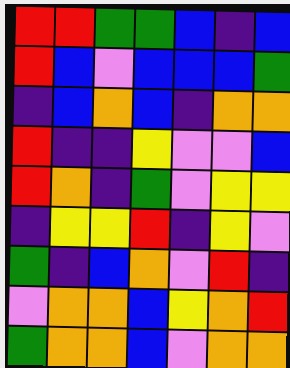[["red", "red", "green", "green", "blue", "indigo", "blue"], ["red", "blue", "violet", "blue", "blue", "blue", "green"], ["indigo", "blue", "orange", "blue", "indigo", "orange", "orange"], ["red", "indigo", "indigo", "yellow", "violet", "violet", "blue"], ["red", "orange", "indigo", "green", "violet", "yellow", "yellow"], ["indigo", "yellow", "yellow", "red", "indigo", "yellow", "violet"], ["green", "indigo", "blue", "orange", "violet", "red", "indigo"], ["violet", "orange", "orange", "blue", "yellow", "orange", "red"], ["green", "orange", "orange", "blue", "violet", "orange", "orange"]]